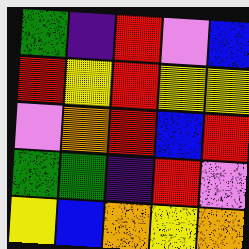[["green", "indigo", "red", "violet", "blue"], ["red", "yellow", "red", "yellow", "yellow"], ["violet", "orange", "red", "blue", "red"], ["green", "green", "indigo", "red", "violet"], ["yellow", "blue", "orange", "yellow", "orange"]]